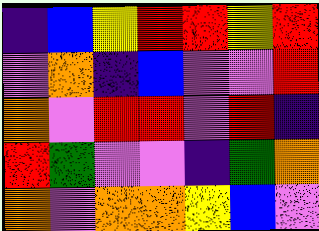[["indigo", "blue", "yellow", "red", "red", "yellow", "red"], ["violet", "orange", "indigo", "blue", "violet", "violet", "red"], ["orange", "violet", "red", "red", "violet", "red", "indigo"], ["red", "green", "violet", "violet", "indigo", "green", "orange"], ["orange", "violet", "orange", "orange", "yellow", "blue", "violet"]]